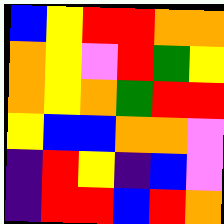[["blue", "yellow", "red", "red", "orange", "orange"], ["orange", "yellow", "violet", "red", "green", "yellow"], ["orange", "yellow", "orange", "green", "red", "red"], ["yellow", "blue", "blue", "orange", "orange", "violet"], ["indigo", "red", "yellow", "indigo", "blue", "violet"], ["indigo", "red", "red", "blue", "red", "orange"]]